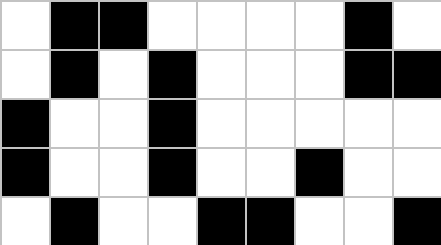[["white", "black", "black", "white", "white", "white", "white", "black", "white"], ["white", "black", "white", "black", "white", "white", "white", "black", "black"], ["black", "white", "white", "black", "white", "white", "white", "white", "white"], ["black", "white", "white", "black", "white", "white", "black", "white", "white"], ["white", "black", "white", "white", "black", "black", "white", "white", "black"]]